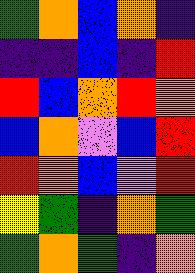[["green", "orange", "blue", "orange", "indigo"], ["indigo", "indigo", "blue", "indigo", "red"], ["red", "blue", "orange", "red", "orange"], ["blue", "orange", "violet", "blue", "red"], ["red", "orange", "blue", "violet", "red"], ["yellow", "green", "indigo", "orange", "green"], ["green", "orange", "green", "indigo", "orange"]]